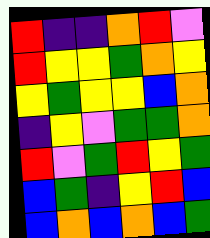[["red", "indigo", "indigo", "orange", "red", "violet"], ["red", "yellow", "yellow", "green", "orange", "yellow"], ["yellow", "green", "yellow", "yellow", "blue", "orange"], ["indigo", "yellow", "violet", "green", "green", "orange"], ["red", "violet", "green", "red", "yellow", "green"], ["blue", "green", "indigo", "yellow", "red", "blue"], ["blue", "orange", "blue", "orange", "blue", "green"]]